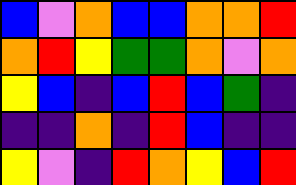[["blue", "violet", "orange", "blue", "blue", "orange", "orange", "red"], ["orange", "red", "yellow", "green", "green", "orange", "violet", "orange"], ["yellow", "blue", "indigo", "blue", "red", "blue", "green", "indigo"], ["indigo", "indigo", "orange", "indigo", "red", "blue", "indigo", "indigo"], ["yellow", "violet", "indigo", "red", "orange", "yellow", "blue", "red"]]